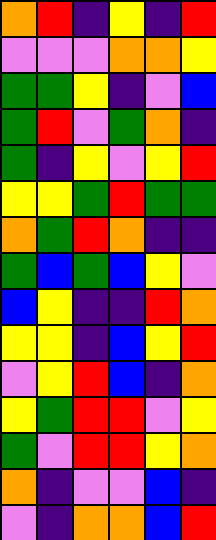[["orange", "red", "indigo", "yellow", "indigo", "red"], ["violet", "violet", "violet", "orange", "orange", "yellow"], ["green", "green", "yellow", "indigo", "violet", "blue"], ["green", "red", "violet", "green", "orange", "indigo"], ["green", "indigo", "yellow", "violet", "yellow", "red"], ["yellow", "yellow", "green", "red", "green", "green"], ["orange", "green", "red", "orange", "indigo", "indigo"], ["green", "blue", "green", "blue", "yellow", "violet"], ["blue", "yellow", "indigo", "indigo", "red", "orange"], ["yellow", "yellow", "indigo", "blue", "yellow", "red"], ["violet", "yellow", "red", "blue", "indigo", "orange"], ["yellow", "green", "red", "red", "violet", "yellow"], ["green", "violet", "red", "red", "yellow", "orange"], ["orange", "indigo", "violet", "violet", "blue", "indigo"], ["violet", "indigo", "orange", "orange", "blue", "red"]]